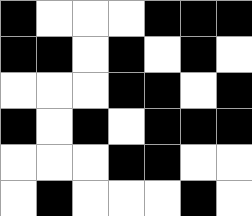[["black", "white", "white", "white", "black", "black", "black"], ["black", "black", "white", "black", "white", "black", "white"], ["white", "white", "white", "black", "black", "white", "black"], ["black", "white", "black", "white", "black", "black", "black"], ["white", "white", "white", "black", "black", "white", "white"], ["white", "black", "white", "white", "white", "black", "white"]]